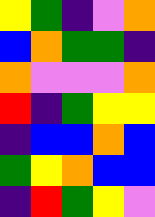[["yellow", "green", "indigo", "violet", "orange"], ["blue", "orange", "green", "green", "indigo"], ["orange", "violet", "violet", "violet", "orange"], ["red", "indigo", "green", "yellow", "yellow"], ["indigo", "blue", "blue", "orange", "blue"], ["green", "yellow", "orange", "blue", "blue"], ["indigo", "red", "green", "yellow", "violet"]]